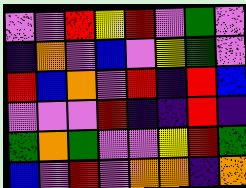[["violet", "violet", "red", "yellow", "red", "violet", "green", "violet"], ["indigo", "orange", "violet", "blue", "violet", "yellow", "green", "violet"], ["red", "blue", "orange", "violet", "red", "indigo", "red", "blue"], ["violet", "violet", "violet", "red", "indigo", "indigo", "red", "indigo"], ["green", "orange", "green", "violet", "violet", "yellow", "red", "green"], ["blue", "violet", "red", "violet", "orange", "orange", "indigo", "orange"]]